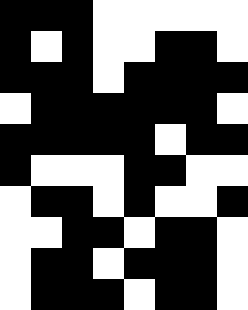[["black", "black", "black", "white", "white", "white", "white", "white"], ["black", "white", "black", "white", "white", "black", "black", "white"], ["black", "black", "black", "white", "black", "black", "black", "black"], ["white", "black", "black", "black", "black", "black", "black", "white"], ["black", "black", "black", "black", "black", "white", "black", "black"], ["black", "white", "white", "white", "black", "black", "white", "white"], ["white", "black", "black", "white", "black", "white", "white", "black"], ["white", "white", "black", "black", "white", "black", "black", "white"], ["white", "black", "black", "white", "black", "black", "black", "white"], ["white", "black", "black", "black", "white", "black", "black", "white"]]